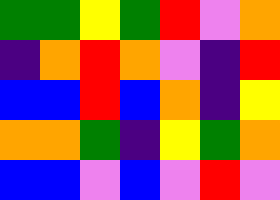[["green", "green", "yellow", "green", "red", "violet", "orange"], ["indigo", "orange", "red", "orange", "violet", "indigo", "red"], ["blue", "blue", "red", "blue", "orange", "indigo", "yellow"], ["orange", "orange", "green", "indigo", "yellow", "green", "orange"], ["blue", "blue", "violet", "blue", "violet", "red", "violet"]]